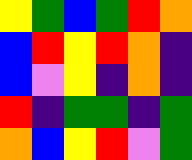[["yellow", "green", "blue", "green", "red", "orange"], ["blue", "red", "yellow", "red", "orange", "indigo"], ["blue", "violet", "yellow", "indigo", "orange", "indigo"], ["red", "indigo", "green", "green", "indigo", "green"], ["orange", "blue", "yellow", "red", "violet", "green"]]